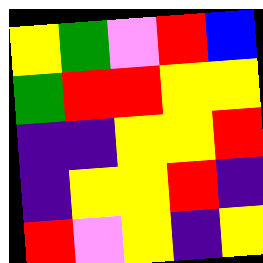[["yellow", "green", "violet", "red", "blue"], ["green", "red", "red", "yellow", "yellow"], ["indigo", "indigo", "yellow", "yellow", "red"], ["indigo", "yellow", "yellow", "red", "indigo"], ["red", "violet", "yellow", "indigo", "yellow"]]